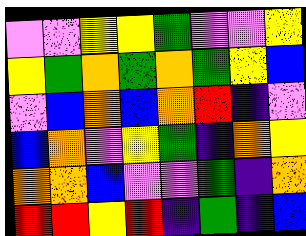[["violet", "violet", "yellow", "yellow", "green", "violet", "violet", "yellow"], ["yellow", "green", "orange", "green", "orange", "green", "yellow", "blue"], ["violet", "blue", "orange", "blue", "orange", "red", "indigo", "violet"], ["blue", "orange", "violet", "yellow", "green", "indigo", "orange", "yellow"], ["orange", "orange", "blue", "violet", "violet", "green", "indigo", "orange"], ["red", "red", "yellow", "red", "indigo", "green", "indigo", "blue"]]